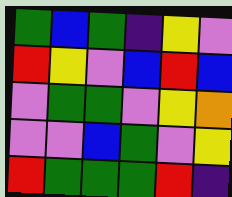[["green", "blue", "green", "indigo", "yellow", "violet"], ["red", "yellow", "violet", "blue", "red", "blue"], ["violet", "green", "green", "violet", "yellow", "orange"], ["violet", "violet", "blue", "green", "violet", "yellow"], ["red", "green", "green", "green", "red", "indigo"]]